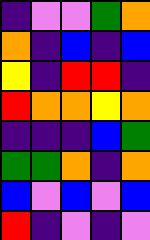[["indigo", "violet", "violet", "green", "orange"], ["orange", "indigo", "blue", "indigo", "blue"], ["yellow", "indigo", "red", "red", "indigo"], ["red", "orange", "orange", "yellow", "orange"], ["indigo", "indigo", "indigo", "blue", "green"], ["green", "green", "orange", "indigo", "orange"], ["blue", "violet", "blue", "violet", "blue"], ["red", "indigo", "violet", "indigo", "violet"]]